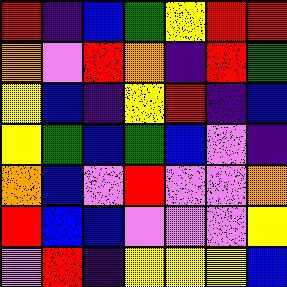[["red", "indigo", "blue", "green", "yellow", "red", "red"], ["orange", "violet", "red", "orange", "indigo", "red", "green"], ["yellow", "blue", "indigo", "yellow", "red", "indigo", "blue"], ["yellow", "green", "blue", "green", "blue", "violet", "indigo"], ["orange", "blue", "violet", "red", "violet", "violet", "orange"], ["red", "blue", "blue", "violet", "violet", "violet", "yellow"], ["violet", "red", "indigo", "yellow", "yellow", "yellow", "blue"]]